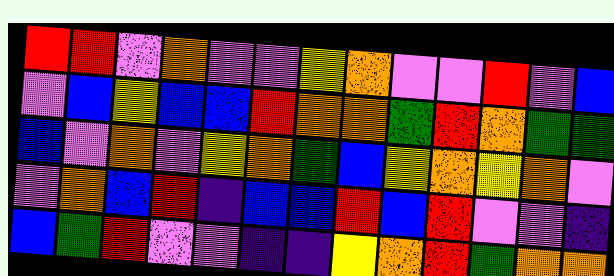[["red", "red", "violet", "orange", "violet", "violet", "yellow", "orange", "violet", "violet", "red", "violet", "blue"], ["violet", "blue", "yellow", "blue", "blue", "red", "orange", "orange", "green", "red", "orange", "green", "green"], ["blue", "violet", "orange", "violet", "yellow", "orange", "green", "blue", "yellow", "orange", "yellow", "orange", "violet"], ["violet", "orange", "blue", "red", "indigo", "blue", "blue", "red", "blue", "red", "violet", "violet", "indigo"], ["blue", "green", "red", "violet", "violet", "indigo", "indigo", "yellow", "orange", "red", "green", "orange", "orange"]]